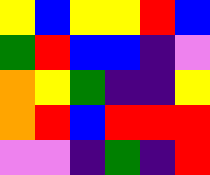[["yellow", "blue", "yellow", "yellow", "red", "blue"], ["green", "red", "blue", "blue", "indigo", "violet"], ["orange", "yellow", "green", "indigo", "indigo", "yellow"], ["orange", "red", "blue", "red", "red", "red"], ["violet", "violet", "indigo", "green", "indigo", "red"]]